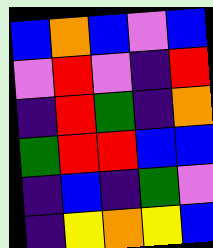[["blue", "orange", "blue", "violet", "blue"], ["violet", "red", "violet", "indigo", "red"], ["indigo", "red", "green", "indigo", "orange"], ["green", "red", "red", "blue", "blue"], ["indigo", "blue", "indigo", "green", "violet"], ["indigo", "yellow", "orange", "yellow", "blue"]]